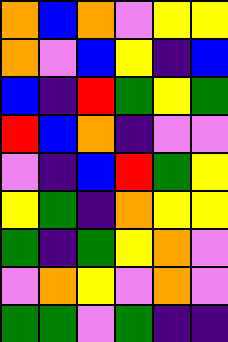[["orange", "blue", "orange", "violet", "yellow", "yellow"], ["orange", "violet", "blue", "yellow", "indigo", "blue"], ["blue", "indigo", "red", "green", "yellow", "green"], ["red", "blue", "orange", "indigo", "violet", "violet"], ["violet", "indigo", "blue", "red", "green", "yellow"], ["yellow", "green", "indigo", "orange", "yellow", "yellow"], ["green", "indigo", "green", "yellow", "orange", "violet"], ["violet", "orange", "yellow", "violet", "orange", "violet"], ["green", "green", "violet", "green", "indigo", "indigo"]]